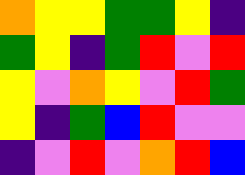[["orange", "yellow", "yellow", "green", "green", "yellow", "indigo"], ["green", "yellow", "indigo", "green", "red", "violet", "red"], ["yellow", "violet", "orange", "yellow", "violet", "red", "green"], ["yellow", "indigo", "green", "blue", "red", "violet", "violet"], ["indigo", "violet", "red", "violet", "orange", "red", "blue"]]